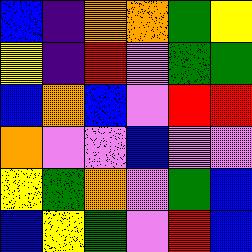[["blue", "indigo", "orange", "orange", "green", "yellow"], ["yellow", "indigo", "red", "violet", "green", "green"], ["blue", "orange", "blue", "violet", "red", "red"], ["orange", "violet", "violet", "blue", "violet", "violet"], ["yellow", "green", "orange", "violet", "green", "blue"], ["blue", "yellow", "green", "violet", "red", "blue"]]